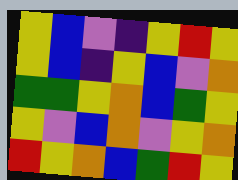[["yellow", "blue", "violet", "indigo", "yellow", "red", "yellow"], ["yellow", "blue", "indigo", "yellow", "blue", "violet", "orange"], ["green", "green", "yellow", "orange", "blue", "green", "yellow"], ["yellow", "violet", "blue", "orange", "violet", "yellow", "orange"], ["red", "yellow", "orange", "blue", "green", "red", "yellow"]]